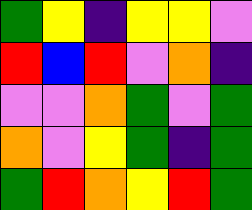[["green", "yellow", "indigo", "yellow", "yellow", "violet"], ["red", "blue", "red", "violet", "orange", "indigo"], ["violet", "violet", "orange", "green", "violet", "green"], ["orange", "violet", "yellow", "green", "indigo", "green"], ["green", "red", "orange", "yellow", "red", "green"]]